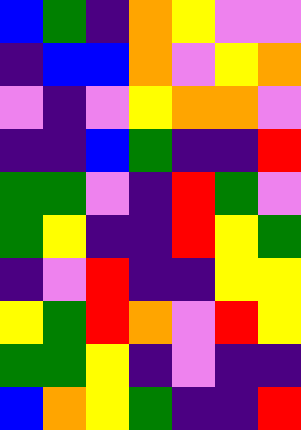[["blue", "green", "indigo", "orange", "yellow", "violet", "violet"], ["indigo", "blue", "blue", "orange", "violet", "yellow", "orange"], ["violet", "indigo", "violet", "yellow", "orange", "orange", "violet"], ["indigo", "indigo", "blue", "green", "indigo", "indigo", "red"], ["green", "green", "violet", "indigo", "red", "green", "violet"], ["green", "yellow", "indigo", "indigo", "red", "yellow", "green"], ["indigo", "violet", "red", "indigo", "indigo", "yellow", "yellow"], ["yellow", "green", "red", "orange", "violet", "red", "yellow"], ["green", "green", "yellow", "indigo", "violet", "indigo", "indigo"], ["blue", "orange", "yellow", "green", "indigo", "indigo", "red"]]